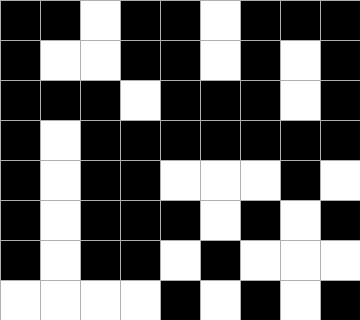[["black", "black", "white", "black", "black", "white", "black", "black", "black"], ["black", "white", "white", "black", "black", "white", "black", "white", "black"], ["black", "black", "black", "white", "black", "black", "black", "white", "black"], ["black", "white", "black", "black", "black", "black", "black", "black", "black"], ["black", "white", "black", "black", "white", "white", "white", "black", "white"], ["black", "white", "black", "black", "black", "white", "black", "white", "black"], ["black", "white", "black", "black", "white", "black", "white", "white", "white"], ["white", "white", "white", "white", "black", "white", "black", "white", "black"]]